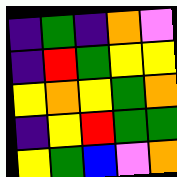[["indigo", "green", "indigo", "orange", "violet"], ["indigo", "red", "green", "yellow", "yellow"], ["yellow", "orange", "yellow", "green", "orange"], ["indigo", "yellow", "red", "green", "green"], ["yellow", "green", "blue", "violet", "orange"]]